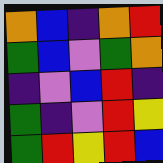[["orange", "blue", "indigo", "orange", "red"], ["green", "blue", "violet", "green", "orange"], ["indigo", "violet", "blue", "red", "indigo"], ["green", "indigo", "violet", "red", "yellow"], ["green", "red", "yellow", "red", "blue"]]